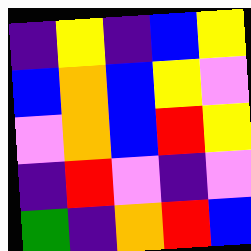[["indigo", "yellow", "indigo", "blue", "yellow"], ["blue", "orange", "blue", "yellow", "violet"], ["violet", "orange", "blue", "red", "yellow"], ["indigo", "red", "violet", "indigo", "violet"], ["green", "indigo", "orange", "red", "blue"]]